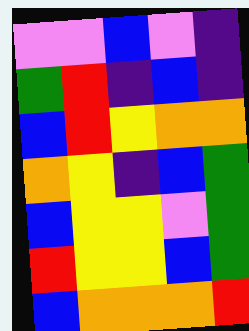[["violet", "violet", "blue", "violet", "indigo"], ["green", "red", "indigo", "blue", "indigo"], ["blue", "red", "yellow", "orange", "orange"], ["orange", "yellow", "indigo", "blue", "green"], ["blue", "yellow", "yellow", "violet", "green"], ["red", "yellow", "yellow", "blue", "green"], ["blue", "orange", "orange", "orange", "red"]]